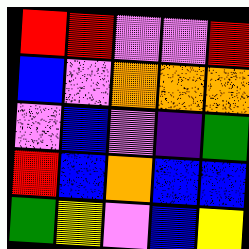[["red", "red", "violet", "violet", "red"], ["blue", "violet", "orange", "orange", "orange"], ["violet", "blue", "violet", "indigo", "green"], ["red", "blue", "orange", "blue", "blue"], ["green", "yellow", "violet", "blue", "yellow"]]